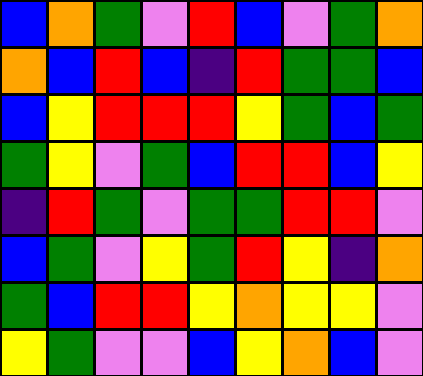[["blue", "orange", "green", "violet", "red", "blue", "violet", "green", "orange"], ["orange", "blue", "red", "blue", "indigo", "red", "green", "green", "blue"], ["blue", "yellow", "red", "red", "red", "yellow", "green", "blue", "green"], ["green", "yellow", "violet", "green", "blue", "red", "red", "blue", "yellow"], ["indigo", "red", "green", "violet", "green", "green", "red", "red", "violet"], ["blue", "green", "violet", "yellow", "green", "red", "yellow", "indigo", "orange"], ["green", "blue", "red", "red", "yellow", "orange", "yellow", "yellow", "violet"], ["yellow", "green", "violet", "violet", "blue", "yellow", "orange", "blue", "violet"]]